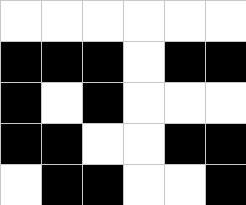[["white", "white", "white", "white", "white", "white"], ["black", "black", "black", "white", "black", "black"], ["black", "white", "black", "white", "white", "white"], ["black", "black", "white", "white", "black", "black"], ["white", "black", "black", "white", "white", "black"]]